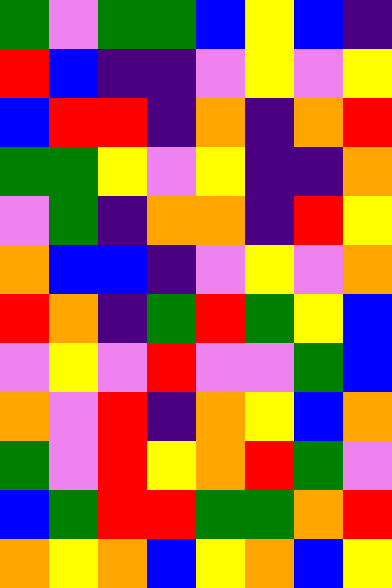[["green", "violet", "green", "green", "blue", "yellow", "blue", "indigo"], ["red", "blue", "indigo", "indigo", "violet", "yellow", "violet", "yellow"], ["blue", "red", "red", "indigo", "orange", "indigo", "orange", "red"], ["green", "green", "yellow", "violet", "yellow", "indigo", "indigo", "orange"], ["violet", "green", "indigo", "orange", "orange", "indigo", "red", "yellow"], ["orange", "blue", "blue", "indigo", "violet", "yellow", "violet", "orange"], ["red", "orange", "indigo", "green", "red", "green", "yellow", "blue"], ["violet", "yellow", "violet", "red", "violet", "violet", "green", "blue"], ["orange", "violet", "red", "indigo", "orange", "yellow", "blue", "orange"], ["green", "violet", "red", "yellow", "orange", "red", "green", "violet"], ["blue", "green", "red", "red", "green", "green", "orange", "red"], ["orange", "yellow", "orange", "blue", "yellow", "orange", "blue", "yellow"]]